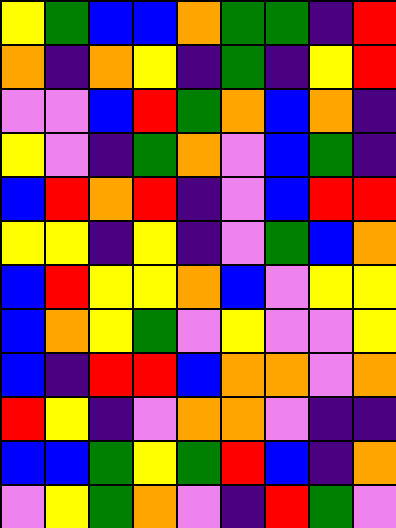[["yellow", "green", "blue", "blue", "orange", "green", "green", "indigo", "red"], ["orange", "indigo", "orange", "yellow", "indigo", "green", "indigo", "yellow", "red"], ["violet", "violet", "blue", "red", "green", "orange", "blue", "orange", "indigo"], ["yellow", "violet", "indigo", "green", "orange", "violet", "blue", "green", "indigo"], ["blue", "red", "orange", "red", "indigo", "violet", "blue", "red", "red"], ["yellow", "yellow", "indigo", "yellow", "indigo", "violet", "green", "blue", "orange"], ["blue", "red", "yellow", "yellow", "orange", "blue", "violet", "yellow", "yellow"], ["blue", "orange", "yellow", "green", "violet", "yellow", "violet", "violet", "yellow"], ["blue", "indigo", "red", "red", "blue", "orange", "orange", "violet", "orange"], ["red", "yellow", "indigo", "violet", "orange", "orange", "violet", "indigo", "indigo"], ["blue", "blue", "green", "yellow", "green", "red", "blue", "indigo", "orange"], ["violet", "yellow", "green", "orange", "violet", "indigo", "red", "green", "violet"]]